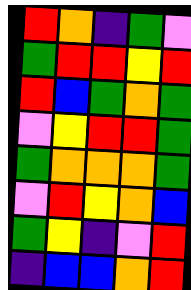[["red", "orange", "indigo", "green", "violet"], ["green", "red", "red", "yellow", "red"], ["red", "blue", "green", "orange", "green"], ["violet", "yellow", "red", "red", "green"], ["green", "orange", "orange", "orange", "green"], ["violet", "red", "yellow", "orange", "blue"], ["green", "yellow", "indigo", "violet", "red"], ["indigo", "blue", "blue", "orange", "red"]]